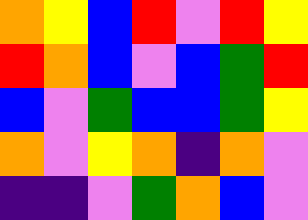[["orange", "yellow", "blue", "red", "violet", "red", "yellow"], ["red", "orange", "blue", "violet", "blue", "green", "red"], ["blue", "violet", "green", "blue", "blue", "green", "yellow"], ["orange", "violet", "yellow", "orange", "indigo", "orange", "violet"], ["indigo", "indigo", "violet", "green", "orange", "blue", "violet"]]